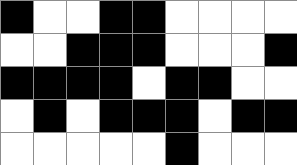[["black", "white", "white", "black", "black", "white", "white", "white", "white"], ["white", "white", "black", "black", "black", "white", "white", "white", "black"], ["black", "black", "black", "black", "white", "black", "black", "white", "white"], ["white", "black", "white", "black", "black", "black", "white", "black", "black"], ["white", "white", "white", "white", "white", "black", "white", "white", "white"]]